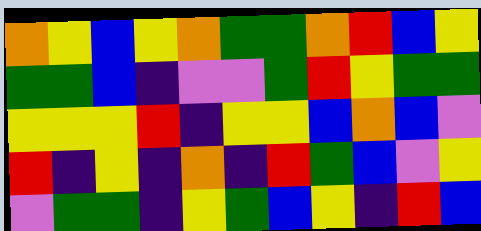[["orange", "yellow", "blue", "yellow", "orange", "green", "green", "orange", "red", "blue", "yellow"], ["green", "green", "blue", "indigo", "violet", "violet", "green", "red", "yellow", "green", "green"], ["yellow", "yellow", "yellow", "red", "indigo", "yellow", "yellow", "blue", "orange", "blue", "violet"], ["red", "indigo", "yellow", "indigo", "orange", "indigo", "red", "green", "blue", "violet", "yellow"], ["violet", "green", "green", "indigo", "yellow", "green", "blue", "yellow", "indigo", "red", "blue"]]